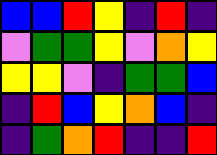[["blue", "blue", "red", "yellow", "indigo", "red", "indigo"], ["violet", "green", "green", "yellow", "violet", "orange", "yellow"], ["yellow", "yellow", "violet", "indigo", "green", "green", "blue"], ["indigo", "red", "blue", "yellow", "orange", "blue", "indigo"], ["indigo", "green", "orange", "red", "indigo", "indigo", "red"]]